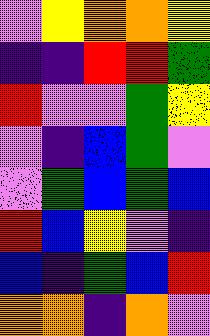[["violet", "yellow", "orange", "orange", "yellow"], ["indigo", "indigo", "red", "red", "green"], ["red", "violet", "violet", "green", "yellow"], ["violet", "indigo", "blue", "green", "violet"], ["violet", "green", "blue", "green", "blue"], ["red", "blue", "yellow", "violet", "indigo"], ["blue", "indigo", "green", "blue", "red"], ["orange", "orange", "indigo", "orange", "violet"]]